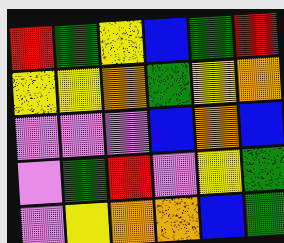[["red", "green", "yellow", "blue", "green", "red"], ["yellow", "yellow", "orange", "green", "yellow", "orange"], ["violet", "violet", "violet", "blue", "orange", "blue"], ["violet", "green", "red", "violet", "yellow", "green"], ["violet", "yellow", "orange", "orange", "blue", "green"]]